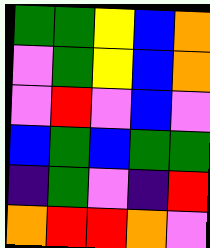[["green", "green", "yellow", "blue", "orange"], ["violet", "green", "yellow", "blue", "orange"], ["violet", "red", "violet", "blue", "violet"], ["blue", "green", "blue", "green", "green"], ["indigo", "green", "violet", "indigo", "red"], ["orange", "red", "red", "orange", "violet"]]